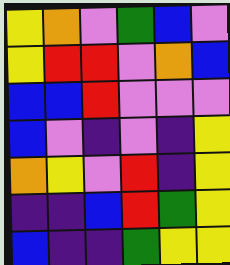[["yellow", "orange", "violet", "green", "blue", "violet"], ["yellow", "red", "red", "violet", "orange", "blue"], ["blue", "blue", "red", "violet", "violet", "violet"], ["blue", "violet", "indigo", "violet", "indigo", "yellow"], ["orange", "yellow", "violet", "red", "indigo", "yellow"], ["indigo", "indigo", "blue", "red", "green", "yellow"], ["blue", "indigo", "indigo", "green", "yellow", "yellow"]]